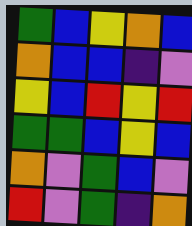[["green", "blue", "yellow", "orange", "blue"], ["orange", "blue", "blue", "indigo", "violet"], ["yellow", "blue", "red", "yellow", "red"], ["green", "green", "blue", "yellow", "blue"], ["orange", "violet", "green", "blue", "violet"], ["red", "violet", "green", "indigo", "orange"]]